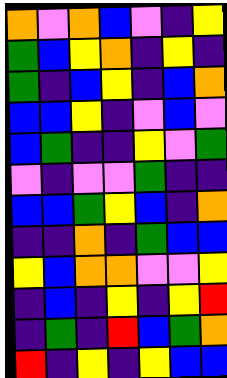[["orange", "violet", "orange", "blue", "violet", "indigo", "yellow"], ["green", "blue", "yellow", "orange", "indigo", "yellow", "indigo"], ["green", "indigo", "blue", "yellow", "indigo", "blue", "orange"], ["blue", "blue", "yellow", "indigo", "violet", "blue", "violet"], ["blue", "green", "indigo", "indigo", "yellow", "violet", "green"], ["violet", "indigo", "violet", "violet", "green", "indigo", "indigo"], ["blue", "blue", "green", "yellow", "blue", "indigo", "orange"], ["indigo", "indigo", "orange", "indigo", "green", "blue", "blue"], ["yellow", "blue", "orange", "orange", "violet", "violet", "yellow"], ["indigo", "blue", "indigo", "yellow", "indigo", "yellow", "red"], ["indigo", "green", "indigo", "red", "blue", "green", "orange"], ["red", "indigo", "yellow", "indigo", "yellow", "blue", "blue"]]